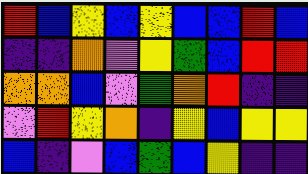[["red", "blue", "yellow", "blue", "yellow", "blue", "blue", "red", "blue"], ["indigo", "indigo", "orange", "violet", "yellow", "green", "blue", "red", "red"], ["orange", "orange", "blue", "violet", "green", "orange", "red", "indigo", "indigo"], ["violet", "red", "yellow", "orange", "indigo", "yellow", "blue", "yellow", "yellow"], ["blue", "indigo", "violet", "blue", "green", "blue", "yellow", "indigo", "indigo"]]